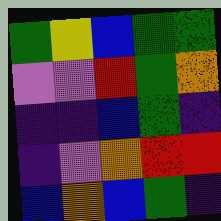[["green", "yellow", "blue", "green", "green"], ["violet", "violet", "red", "green", "orange"], ["indigo", "indigo", "blue", "green", "indigo"], ["indigo", "violet", "orange", "red", "red"], ["blue", "orange", "blue", "green", "indigo"]]